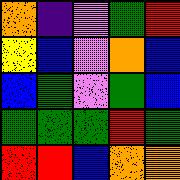[["orange", "indigo", "violet", "green", "red"], ["yellow", "blue", "violet", "orange", "blue"], ["blue", "green", "violet", "green", "blue"], ["green", "green", "green", "red", "green"], ["red", "red", "blue", "orange", "orange"]]